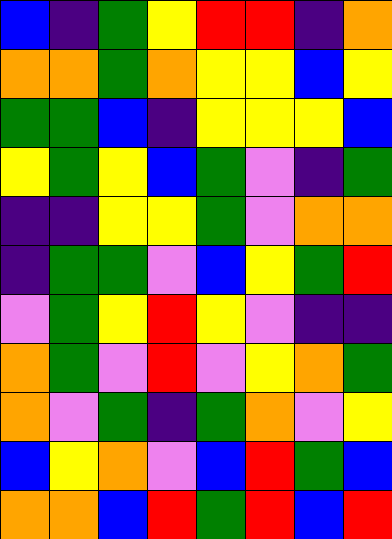[["blue", "indigo", "green", "yellow", "red", "red", "indigo", "orange"], ["orange", "orange", "green", "orange", "yellow", "yellow", "blue", "yellow"], ["green", "green", "blue", "indigo", "yellow", "yellow", "yellow", "blue"], ["yellow", "green", "yellow", "blue", "green", "violet", "indigo", "green"], ["indigo", "indigo", "yellow", "yellow", "green", "violet", "orange", "orange"], ["indigo", "green", "green", "violet", "blue", "yellow", "green", "red"], ["violet", "green", "yellow", "red", "yellow", "violet", "indigo", "indigo"], ["orange", "green", "violet", "red", "violet", "yellow", "orange", "green"], ["orange", "violet", "green", "indigo", "green", "orange", "violet", "yellow"], ["blue", "yellow", "orange", "violet", "blue", "red", "green", "blue"], ["orange", "orange", "blue", "red", "green", "red", "blue", "red"]]